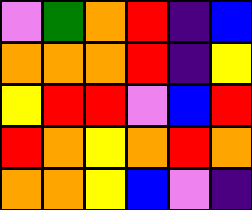[["violet", "green", "orange", "red", "indigo", "blue"], ["orange", "orange", "orange", "red", "indigo", "yellow"], ["yellow", "red", "red", "violet", "blue", "red"], ["red", "orange", "yellow", "orange", "red", "orange"], ["orange", "orange", "yellow", "blue", "violet", "indigo"]]